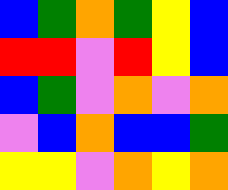[["blue", "green", "orange", "green", "yellow", "blue"], ["red", "red", "violet", "red", "yellow", "blue"], ["blue", "green", "violet", "orange", "violet", "orange"], ["violet", "blue", "orange", "blue", "blue", "green"], ["yellow", "yellow", "violet", "orange", "yellow", "orange"]]